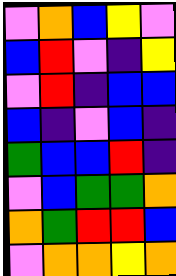[["violet", "orange", "blue", "yellow", "violet"], ["blue", "red", "violet", "indigo", "yellow"], ["violet", "red", "indigo", "blue", "blue"], ["blue", "indigo", "violet", "blue", "indigo"], ["green", "blue", "blue", "red", "indigo"], ["violet", "blue", "green", "green", "orange"], ["orange", "green", "red", "red", "blue"], ["violet", "orange", "orange", "yellow", "orange"]]